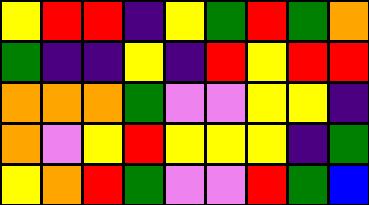[["yellow", "red", "red", "indigo", "yellow", "green", "red", "green", "orange"], ["green", "indigo", "indigo", "yellow", "indigo", "red", "yellow", "red", "red"], ["orange", "orange", "orange", "green", "violet", "violet", "yellow", "yellow", "indigo"], ["orange", "violet", "yellow", "red", "yellow", "yellow", "yellow", "indigo", "green"], ["yellow", "orange", "red", "green", "violet", "violet", "red", "green", "blue"]]